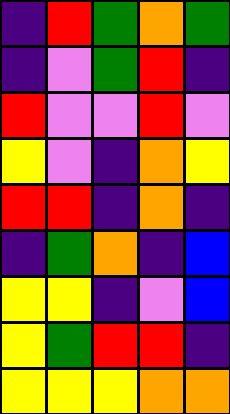[["indigo", "red", "green", "orange", "green"], ["indigo", "violet", "green", "red", "indigo"], ["red", "violet", "violet", "red", "violet"], ["yellow", "violet", "indigo", "orange", "yellow"], ["red", "red", "indigo", "orange", "indigo"], ["indigo", "green", "orange", "indigo", "blue"], ["yellow", "yellow", "indigo", "violet", "blue"], ["yellow", "green", "red", "red", "indigo"], ["yellow", "yellow", "yellow", "orange", "orange"]]